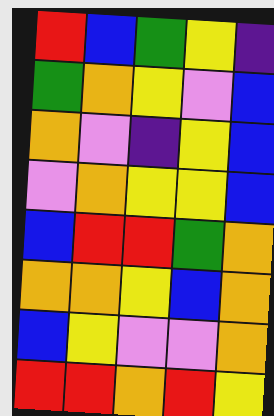[["red", "blue", "green", "yellow", "indigo"], ["green", "orange", "yellow", "violet", "blue"], ["orange", "violet", "indigo", "yellow", "blue"], ["violet", "orange", "yellow", "yellow", "blue"], ["blue", "red", "red", "green", "orange"], ["orange", "orange", "yellow", "blue", "orange"], ["blue", "yellow", "violet", "violet", "orange"], ["red", "red", "orange", "red", "yellow"]]